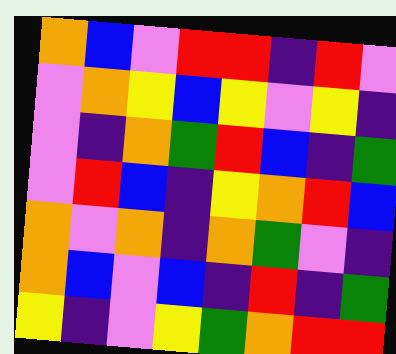[["orange", "blue", "violet", "red", "red", "indigo", "red", "violet"], ["violet", "orange", "yellow", "blue", "yellow", "violet", "yellow", "indigo"], ["violet", "indigo", "orange", "green", "red", "blue", "indigo", "green"], ["violet", "red", "blue", "indigo", "yellow", "orange", "red", "blue"], ["orange", "violet", "orange", "indigo", "orange", "green", "violet", "indigo"], ["orange", "blue", "violet", "blue", "indigo", "red", "indigo", "green"], ["yellow", "indigo", "violet", "yellow", "green", "orange", "red", "red"]]